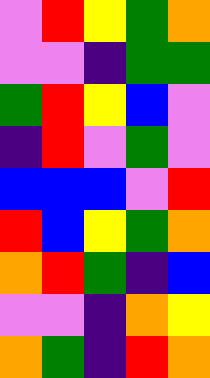[["violet", "red", "yellow", "green", "orange"], ["violet", "violet", "indigo", "green", "green"], ["green", "red", "yellow", "blue", "violet"], ["indigo", "red", "violet", "green", "violet"], ["blue", "blue", "blue", "violet", "red"], ["red", "blue", "yellow", "green", "orange"], ["orange", "red", "green", "indigo", "blue"], ["violet", "violet", "indigo", "orange", "yellow"], ["orange", "green", "indigo", "red", "orange"]]